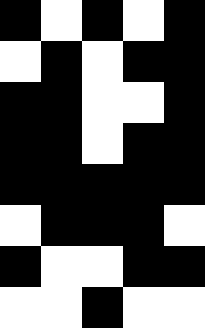[["black", "white", "black", "white", "black"], ["white", "black", "white", "black", "black"], ["black", "black", "white", "white", "black"], ["black", "black", "white", "black", "black"], ["black", "black", "black", "black", "black"], ["white", "black", "black", "black", "white"], ["black", "white", "white", "black", "black"], ["white", "white", "black", "white", "white"]]